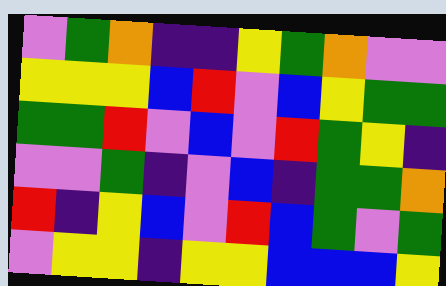[["violet", "green", "orange", "indigo", "indigo", "yellow", "green", "orange", "violet", "violet"], ["yellow", "yellow", "yellow", "blue", "red", "violet", "blue", "yellow", "green", "green"], ["green", "green", "red", "violet", "blue", "violet", "red", "green", "yellow", "indigo"], ["violet", "violet", "green", "indigo", "violet", "blue", "indigo", "green", "green", "orange"], ["red", "indigo", "yellow", "blue", "violet", "red", "blue", "green", "violet", "green"], ["violet", "yellow", "yellow", "indigo", "yellow", "yellow", "blue", "blue", "blue", "yellow"]]